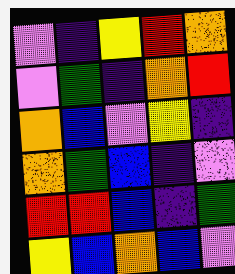[["violet", "indigo", "yellow", "red", "orange"], ["violet", "green", "indigo", "orange", "red"], ["orange", "blue", "violet", "yellow", "indigo"], ["orange", "green", "blue", "indigo", "violet"], ["red", "red", "blue", "indigo", "green"], ["yellow", "blue", "orange", "blue", "violet"]]